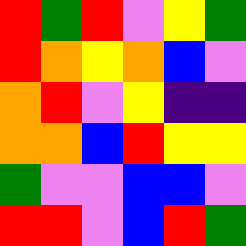[["red", "green", "red", "violet", "yellow", "green"], ["red", "orange", "yellow", "orange", "blue", "violet"], ["orange", "red", "violet", "yellow", "indigo", "indigo"], ["orange", "orange", "blue", "red", "yellow", "yellow"], ["green", "violet", "violet", "blue", "blue", "violet"], ["red", "red", "violet", "blue", "red", "green"]]